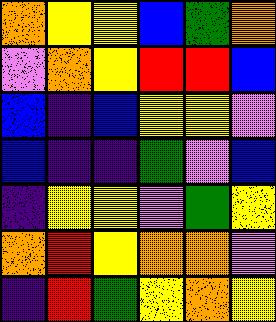[["orange", "yellow", "yellow", "blue", "green", "orange"], ["violet", "orange", "yellow", "red", "red", "blue"], ["blue", "indigo", "blue", "yellow", "yellow", "violet"], ["blue", "indigo", "indigo", "green", "violet", "blue"], ["indigo", "yellow", "yellow", "violet", "green", "yellow"], ["orange", "red", "yellow", "orange", "orange", "violet"], ["indigo", "red", "green", "yellow", "orange", "yellow"]]